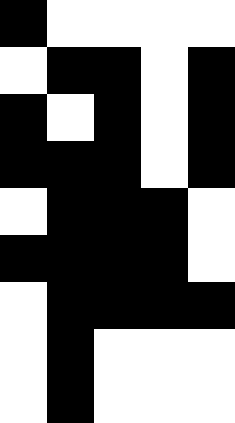[["black", "white", "white", "white", "white"], ["white", "black", "black", "white", "black"], ["black", "white", "black", "white", "black"], ["black", "black", "black", "white", "black"], ["white", "black", "black", "black", "white"], ["black", "black", "black", "black", "white"], ["white", "black", "black", "black", "black"], ["white", "black", "white", "white", "white"], ["white", "black", "white", "white", "white"]]